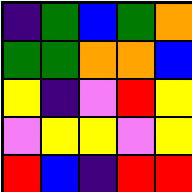[["indigo", "green", "blue", "green", "orange"], ["green", "green", "orange", "orange", "blue"], ["yellow", "indigo", "violet", "red", "yellow"], ["violet", "yellow", "yellow", "violet", "yellow"], ["red", "blue", "indigo", "red", "red"]]